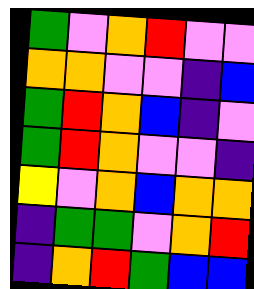[["green", "violet", "orange", "red", "violet", "violet"], ["orange", "orange", "violet", "violet", "indigo", "blue"], ["green", "red", "orange", "blue", "indigo", "violet"], ["green", "red", "orange", "violet", "violet", "indigo"], ["yellow", "violet", "orange", "blue", "orange", "orange"], ["indigo", "green", "green", "violet", "orange", "red"], ["indigo", "orange", "red", "green", "blue", "blue"]]